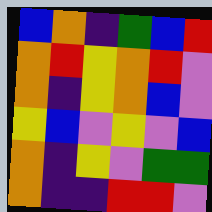[["blue", "orange", "indigo", "green", "blue", "red"], ["orange", "red", "yellow", "orange", "red", "violet"], ["orange", "indigo", "yellow", "orange", "blue", "violet"], ["yellow", "blue", "violet", "yellow", "violet", "blue"], ["orange", "indigo", "yellow", "violet", "green", "green"], ["orange", "indigo", "indigo", "red", "red", "violet"]]